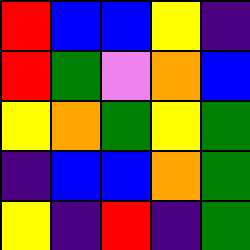[["red", "blue", "blue", "yellow", "indigo"], ["red", "green", "violet", "orange", "blue"], ["yellow", "orange", "green", "yellow", "green"], ["indigo", "blue", "blue", "orange", "green"], ["yellow", "indigo", "red", "indigo", "green"]]